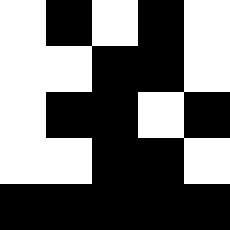[["white", "black", "white", "black", "white"], ["white", "white", "black", "black", "white"], ["white", "black", "black", "white", "black"], ["white", "white", "black", "black", "white"], ["black", "black", "black", "black", "black"]]